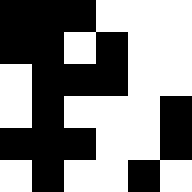[["black", "black", "black", "white", "white", "white"], ["black", "black", "white", "black", "white", "white"], ["white", "black", "black", "black", "white", "white"], ["white", "black", "white", "white", "white", "black"], ["black", "black", "black", "white", "white", "black"], ["white", "black", "white", "white", "black", "white"]]